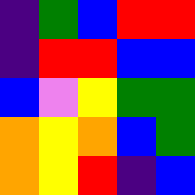[["indigo", "green", "blue", "red", "red"], ["indigo", "red", "red", "blue", "blue"], ["blue", "violet", "yellow", "green", "green"], ["orange", "yellow", "orange", "blue", "green"], ["orange", "yellow", "red", "indigo", "blue"]]